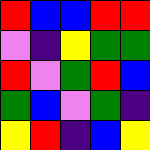[["red", "blue", "blue", "red", "red"], ["violet", "indigo", "yellow", "green", "green"], ["red", "violet", "green", "red", "blue"], ["green", "blue", "violet", "green", "indigo"], ["yellow", "red", "indigo", "blue", "yellow"]]